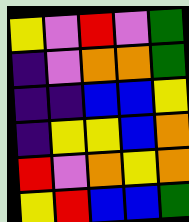[["yellow", "violet", "red", "violet", "green"], ["indigo", "violet", "orange", "orange", "green"], ["indigo", "indigo", "blue", "blue", "yellow"], ["indigo", "yellow", "yellow", "blue", "orange"], ["red", "violet", "orange", "yellow", "orange"], ["yellow", "red", "blue", "blue", "green"]]